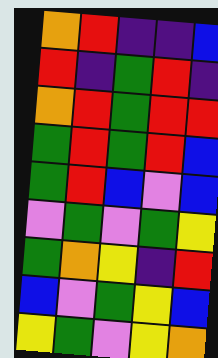[["orange", "red", "indigo", "indigo", "blue"], ["red", "indigo", "green", "red", "indigo"], ["orange", "red", "green", "red", "red"], ["green", "red", "green", "red", "blue"], ["green", "red", "blue", "violet", "blue"], ["violet", "green", "violet", "green", "yellow"], ["green", "orange", "yellow", "indigo", "red"], ["blue", "violet", "green", "yellow", "blue"], ["yellow", "green", "violet", "yellow", "orange"]]